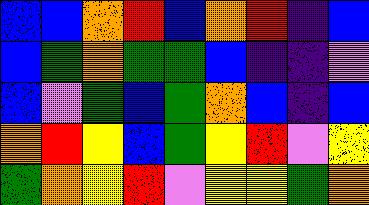[["blue", "blue", "orange", "red", "blue", "orange", "red", "indigo", "blue"], ["blue", "green", "orange", "green", "green", "blue", "indigo", "indigo", "violet"], ["blue", "violet", "green", "blue", "green", "orange", "blue", "indigo", "blue"], ["orange", "red", "yellow", "blue", "green", "yellow", "red", "violet", "yellow"], ["green", "orange", "yellow", "red", "violet", "yellow", "yellow", "green", "orange"]]